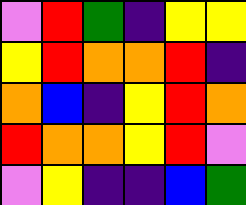[["violet", "red", "green", "indigo", "yellow", "yellow"], ["yellow", "red", "orange", "orange", "red", "indigo"], ["orange", "blue", "indigo", "yellow", "red", "orange"], ["red", "orange", "orange", "yellow", "red", "violet"], ["violet", "yellow", "indigo", "indigo", "blue", "green"]]